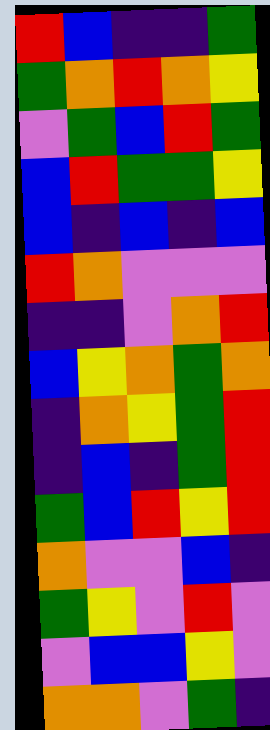[["red", "blue", "indigo", "indigo", "green"], ["green", "orange", "red", "orange", "yellow"], ["violet", "green", "blue", "red", "green"], ["blue", "red", "green", "green", "yellow"], ["blue", "indigo", "blue", "indigo", "blue"], ["red", "orange", "violet", "violet", "violet"], ["indigo", "indigo", "violet", "orange", "red"], ["blue", "yellow", "orange", "green", "orange"], ["indigo", "orange", "yellow", "green", "red"], ["indigo", "blue", "indigo", "green", "red"], ["green", "blue", "red", "yellow", "red"], ["orange", "violet", "violet", "blue", "indigo"], ["green", "yellow", "violet", "red", "violet"], ["violet", "blue", "blue", "yellow", "violet"], ["orange", "orange", "violet", "green", "indigo"]]